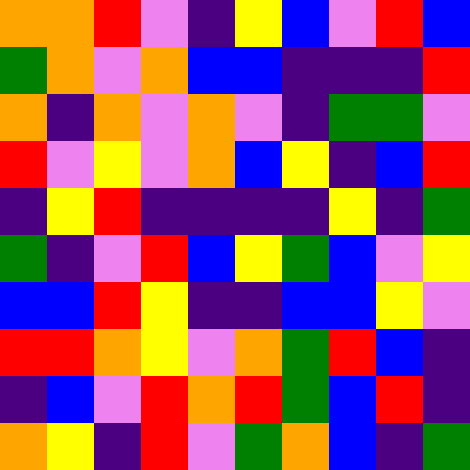[["orange", "orange", "red", "violet", "indigo", "yellow", "blue", "violet", "red", "blue"], ["green", "orange", "violet", "orange", "blue", "blue", "indigo", "indigo", "indigo", "red"], ["orange", "indigo", "orange", "violet", "orange", "violet", "indigo", "green", "green", "violet"], ["red", "violet", "yellow", "violet", "orange", "blue", "yellow", "indigo", "blue", "red"], ["indigo", "yellow", "red", "indigo", "indigo", "indigo", "indigo", "yellow", "indigo", "green"], ["green", "indigo", "violet", "red", "blue", "yellow", "green", "blue", "violet", "yellow"], ["blue", "blue", "red", "yellow", "indigo", "indigo", "blue", "blue", "yellow", "violet"], ["red", "red", "orange", "yellow", "violet", "orange", "green", "red", "blue", "indigo"], ["indigo", "blue", "violet", "red", "orange", "red", "green", "blue", "red", "indigo"], ["orange", "yellow", "indigo", "red", "violet", "green", "orange", "blue", "indigo", "green"]]